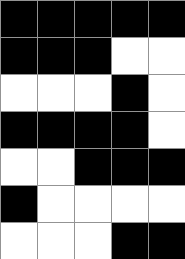[["black", "black", "black", "black", "black"], ["black", "black", "black", "white", "white"], ["white", "white", "white", "black", "white"], ["black", "black", "black", "black", "white"], ["white", "white", "black", "black", "black"], ["black", "white", "white", "white", "white"], ["white", "white", "white", "black", "black"]]